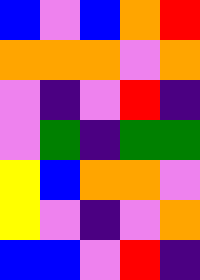[["blue", "violet", "blue", "orange", "red"], ["orange", "orange", "orange", "violet", "orange"], ["violet", "indigo", "violet", "red", "indigo"], ["violet", "green", "indigo", "green", "green"], ["yellow", "blue", "orange", "orange", "violet"], ["yellow", "violet", "indigo", "violet", "orange"], ["blue", "blue", "violet", "red", "indigo"]]